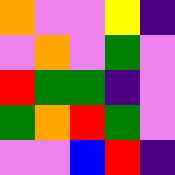[["orange", "violet", "violet", "yellow", "indigo"], ["violet", "orange", "violet", "green", "violet"], ["red", "green", "green", "indigo", "violet"], ["green", "orange", "red", "green", "violet"], ["violet", "violet", "blue", "red", "indigo"]]